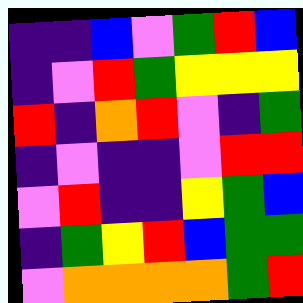[["indigo", "indigo", "blue", "violet", "green", "red", "blue"], ["indigo", "violet", "red", "green", "yellow", "yellow", "yellow"], ["red", "indigo", "orange", "red", "violet", "indigo", "green"], ["indigo", "violet", "indigo", "indigo", "violet", "red", "red"], ["violet", "red", "indigo", "indigo", "yellow", "green", "blue"], ["indigo", "green", "yellow", "red", "blue", "green", "green"], ["violet", "orange", "orange", "orange", "orange", "green", "red"]]